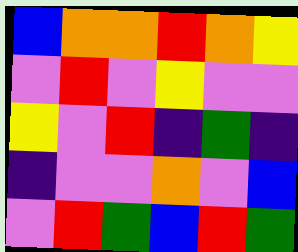[["blue", "orange", "orange", "red", "orange", "yellow"], ["violet", "red", "violet", "yellow", "violet", "violet"], ["yellow", "violet", "red", "indigo", "green", "indigo"], ["indigo", "violet", "violet", "orange", "violet", "blue"], ["violet", "red", "green", "blue", "red", "green"]]